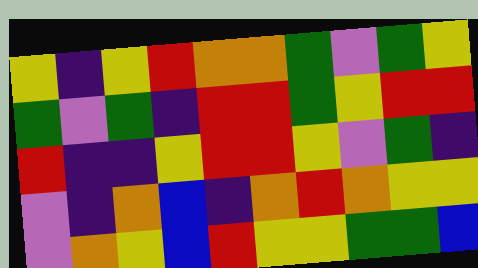[["yellow", "indigo", "yellow", "red", "orange", "orange", "green", "violet", "green", "yellow"], ["green", "violet", "green", "indigo", "red", "red", "green", "yellow", "red", "red"], ["red", "indigo", "indigo", "yellow", "red", "red", "yellow", "violet", "green", "indigo"], ["violet", "indigo", "orange", "blue", "indigo", "orange", "red", "orange", "yellow", "yellow"], ["violet", "orange", "yellow", "blue", "red", "yellow", "yellow", "green", "green", "blue"]]